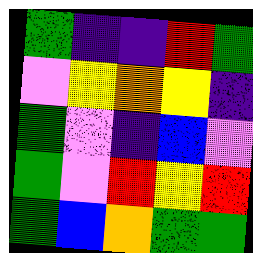[["green", "indigo", "indigo", "red", "green"], ["violet", "yellow", "orange", "yellow", "indigo"], ["green", "violet", "indigo", "blue", "violet"], ["green", "violet", "red", "yellow", "red"], ["green", "blue", "orange", "green", "green"]]